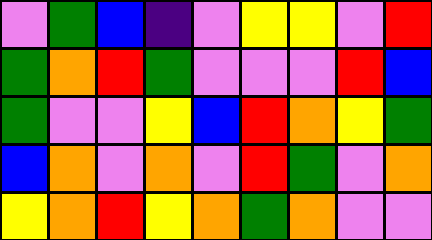[["violet", "green", "blue", "indigo", "violet", "yellow", "yellow", "violet", "red"], ["green", "orange", "red", "green", "violet", "violet", "violet", "red", "blue"], ["green", "violet", "violet", "yellow", "blue", "red", "orange", "yellow", "green"], ["blue", "orange", "violet", "orange", "violet", "red", "green", "violet", "orange"], ["yellow", "orange", "red", "yellow", "orange", "green", "orange", "violet", "violet"]]